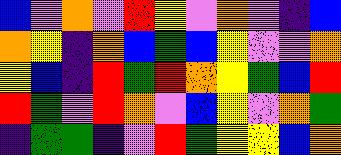[["blue", "violet", "orange", "violet", "red", "yellow", "violet", "orange", "violet", "indigo", "blue"], ["orange", "yellow", "indigo", "orange", "blue", "green", "blue", "yellow", "violet", "violet", "orange"], ["yellow", "blue", "indigo", "red", "green", "red", "orange", "yellow", "green", "blue", "red"], ["red", "green", "violet", "red", "orange", "violet", "blue", "yellow", "violet", "orange", "green"], ["indigo", "green", "green", "indigo", "violet", "red", "green", "yellow", "yellow", "blue", "orange"]]